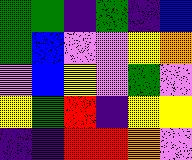[["green", "green", "indigo", "green", "indigo", "blue"], ["green", "blue", "violet", "violet", "yellow", "orange"], ["violet", "blue", "yellow", "violet", "green", "violet"], ["yellow", "green", "red", "indigo", "yellow", "yellow"], ["indigo", "indigo", "red", "red", "orange", "violet"]]